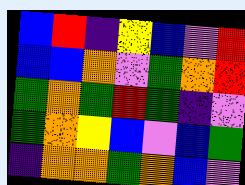[["blue", "red", "indigo", "yellow", "blue", "violet", "red"], ["blue", "blue", "orange", "violet", "green", "orange", "red"], ["green", "orange", "green", "red", "green", "indigo", "violet"], ["green", "orange", "yellow", "blue", "violet", "blue", "green"], ["indigo", "orange", "orange", "green", "orange", "blue", "violet"]]